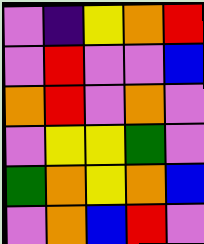[["violet", "indigo", "yellow", "orange", "red"], ["violet", "red", "violet", "violet", "blue"], ["orange", "red", "violet", "orange", "violet"], ["violet", "yellow", "yellow", "green", "violet"], ["green", "orange", "yellow", "orange", "blue"], ["violet", "orange", "blue", "red", "violet"]]